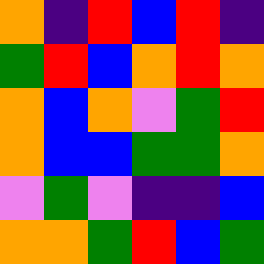[["orange", "indigo", "red", "blue", "red", "indigo"], ["green", "red", "blue", "orange", "red", "orange"], ["orange", "blue", "orange", "violet", "green", "red"], ["orange", "blue", "blue", "green", "green", "orange"], ["violet", "green", "violet", "indigo", "indigo", "blue"], ["orange", "orange", "green", "red", "blue", "green"]]